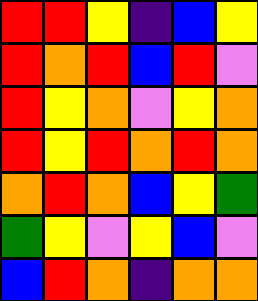[["red", "red", "yellow", "indigo", "blue", "yellow"], ["red", "orange", "red", "blue", "red", "violet"], ["red", "yellow", "orange", "violet", "yellow", "orange"], ["red", "yellow", "red", "orange", "red", "orange"], ["orange", "red", "orange", "blue", "yellow", "green"], ["green", "yellow", "violet", "yellow", "blue", "violet"], ["blue", "red", "orange", "indigo", "orange", "orange"]]